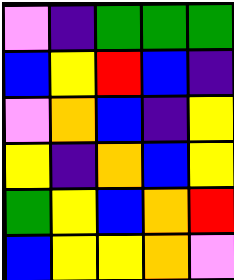[["violet", "indigo", "green", "green", "green"], ["blue", "yellow", "red", "blue", "indigo"], ["violet", "orange", "blue", "indigo", "yellow"], ["yellow", "indigo", "orange", "blue", "yellow"], ["green", "yellow", "blue", "orange", "red"], ["blue", "yellow", "yellow", "orange", "violet"]]